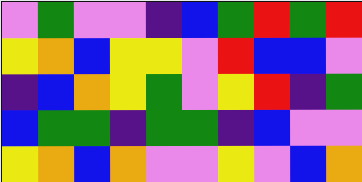[["violet", "green", "violet", "violet", "indigo", "blue", "green", "red", "green", "red"], ["yellow", "orange", "blue", "yellow", "yellow", "violet", "red", "blue", "blue", "violet"], ["indigo", "blue", "orange", "yellow", "green", "violet", "yellow", "red", "indigo", "green"], ["blue", "green", "green", "indigo", "green", "green", "indigo", "blue", "violet", "violet"], ["yellow", "orange", "blue", "orange", "violet", "violet", "yellow", "violet", "blue", "orange"]]